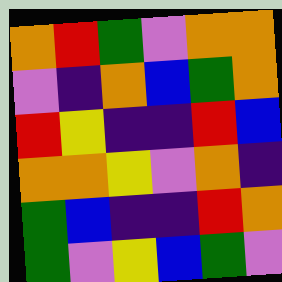[["orange", "red", "green", "violet", "orange", "orange"], ["violet", "indigo", "orange", "blue", "green", "orange"], ["red", "yellow", "indigo", "indigo", "red", "blue"], ["orange", "orange", "yellow", "violet", "orange", "indigo"], ["green", "blue", "indigo", "indigo", "red", "orange"], ["green", "violet", "yellow", "blue", "green", "violet"]]